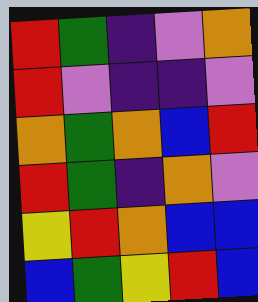[["red", "green", "indigo", "violet", "orange"], ["red", "violet", "indigo", "indigo", "violet"], ["orange", "green", "orange", "blue", "red"], ["red", "green", "indigo", "orange", "violet"], ["yellow", "red", "orange", "blue", "blue"], ["blue", "green", "yellow", "red", "blue"]]